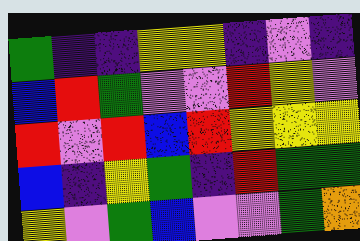[["green", "indigo", "indigo", "yellow", "yellow", "indigo", "violet", "indigo"], ["blue", "red", "green", "violet", "violet", "red", "yellow", "violet"], ["red", "violet", "red", "blue", "red", "yellow", "yellow", "yellow"], ["blue", "indigo", "yellow", "green", "indigo", "red", "green", "green"], ["yellow", "violet", "green", "blue", "violet", "violet", "green", "orange"]]